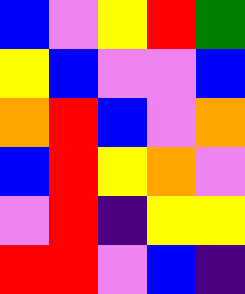[["blue", "violet", "yellow", "red", "green"], ["yellow", "blue", "violet", "violet", "blue"], ["orange", "red", "blue", "violet", "orange"], ["blue", "red", "yellow", "orange", "violet"], ["violet", "red", "indigo", "yellow", "yellow"], ["red", "red", "violet", "blue", "indigo"]]